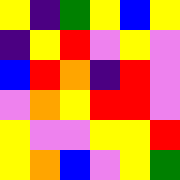[["yellow", "indigo", "green", "yellow", "blue", "yellow"], ["indigo", "yellow", "red", "violet", "yellow", "violet"], ["blue", "red", "orange", "indigo", "red", "violet"], ["violet", "orange", "yellow", "red", "red", "violet"], ["yellow", "violet", "violet", "yellow", "yellow", "red"], ["yellow", "orange", "blue", "violet", "yellow", "green"]]